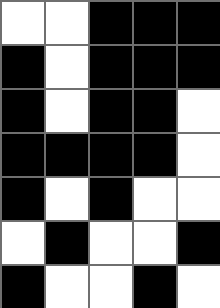[["white", "white", "black", "black", "black"], ["black", "white", "black", "black", "black"], ["black", "white", "black", "black", "white"], ["black", "black", "black", "black", "white"], ["black", "white", "black", "white", "white"], ["white", "black", "white", "white", "black"], ["black", "white", "white", "black", "white"]]